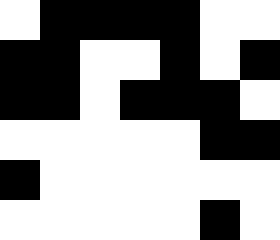[["white", "black", "black", "black", "black", "white", "white"], ["black", "black", "white", "white", "black", "white", "black"], ["black", "black", "white", "black", "black", "black", "white"], ["white", "white", "white", "white", "white", "black", "black"], ["black", "white", "white", "white", "white", "white", "white"], ["white", "white", "white", "white", "white", "black", "white"]]